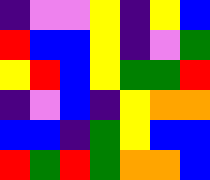[["indigo", "violet", "violet", "yellow", "indigo", "yellow", "blue"], ["red", "blue", "blue", "yellow", "indigo", "violet", "green"], ["yellow", "red", "blue", "yellow", "green", "green", "red"], ["indigo", "violet", "blue", "indigo", "yellow", "orange", "orange"], ["blue", "blue", "indigo", "green", "yellow", "blue", "blue"], ["red", "green", "red", "green", "orange", "orange", "blue"]]